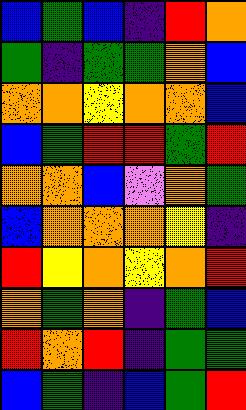[["blue", "green", "blue", "indigo", "red", "orange"], ["green", "indigo", "green", "green", "orange", "blue"], ["orange", "orange", "yellow", "orange", "orange", "blue"], ["blue", "green", "red", "red", "green", "red"], ["orange", "orange", "blue", "violet", "orange", "green"], ["blue", "orange", "orange", "orange", "yellow", "indigo"], ["red", "yellow", "orange", "yellow", "orange", "red"], ["orange", "green", "orange", "indigo", "green", "blue"], ["red", "orange", "red", "indigo", "green", "green"], ["blue", "green", "indigo", "blue", "green", "red"]]